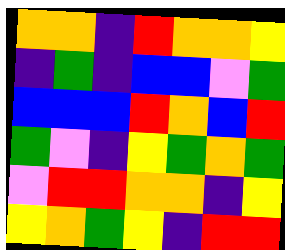[["orange", "orange", "indigo", "red", "orange", "orange", "yellow"], ["indigo", "green", "indigo", "blue", "blue", "violet", "green"], ["blue", "blue", "blue", "red", "orange", "blue", "red"], ["green", "violet", "indigo", "yellow", "green", "orange", "green"], ["violet", "red", "red", "orange", "orange", "indigo", "yellow"], ["yellow", "orange", "green", "yellow", "indigo", "red", "red"]]